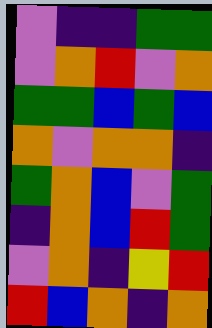[["violet", "indigo", "indigo", "green", "green"], ["violet", "orange", "red", "violet", "orange"], ["green", "green", "blue", "green", "blue"], ["orange", "violet", "orange", "orange", "indigo"], ["green", "orange", "blue", "violet", "green"], ["indigo", "orange", "blue", "red", "green"], ["violet", "orange", "indigo", "yellow", "red"], ["red", "blue", "orange", "indigo", "orange"]]